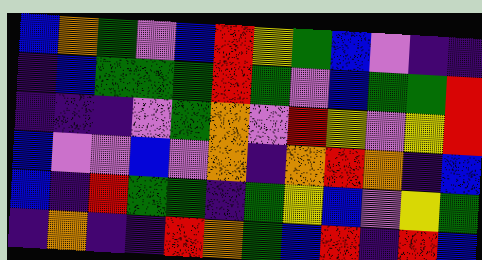[["blue", "orange", "green", "violet", "blue", "red", "yellow", "green", "blue", "violet", "indigo", "indigo"], ["indigo", "blue", "green", "green", "green", "red", "green", "violet", "blue", "green", "green", "red"], ["indigo", "indigo", "indigo", "violet", "green", "orange", "violet", "red", "yellow", "violet", "yellow", "red"], ["blue", "violet", "violet", "blue", "violet", "orange", "indigo", "orange", "red", "orange", "indigo", "blue"], ["blue", "indigo", "red", "green", "green", "indigo", "green", "yellow", "blue", "violet", "yellow", "green"], ["indigo", "orange", "indigo", "indigo", "red", "orange", "green", "blue", "red", "indigo", "red", "blue"]]